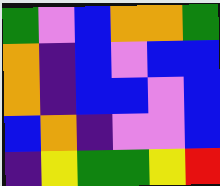[["green", "violet", "blue", "orange", "orange", "green"], ["orange", "indigo", "blue", "violet", "blue", "blue"], ["orange", "indigo", "blue", "blue", "violet", "blue"], ["blue", "orange", "indigo", "violet", "violet", "blue"], ["indigo", "yellow", "green", "green", "yellow", "red"]]